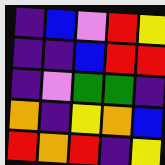[["indigo", "blue", "violet", "red", "yellow"], ["indigo", "indigo", "blue", "red", "red"], ["indigo", "violet", "green", "green", "indigo"], ["orange", "indigo", "yellow", "orange", "blue"], ["red", "orange", "red", "indigo", "yellow"]]